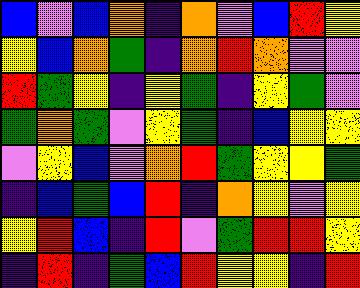[["blue", "violet", "blue", "orange", "indigo", "orange", "violet", "blue", "red", "yellow"], ["yellow", "blue", "orange", "green", "indigo", "orange", "red", "orange", "violet", "violet"], ["red", "green", "yellow", "indigo", "yellow", "green", "indigo", "yellow", "green", "violet"], ["green", "orange", "green", "violet", "yellow", "green", "indigo", "blue", "yellow", "yellow"], ["violet", "yellow", "blue", "violet", "orange", "red", "green", "yellow", "yellow", "green"], ["indigo", "blue", "green", "blue", "red", "indigo", "orange", "yellow", "violet", "yellow"], ["yellow", "red", "blue", "indigo", "red", "violet", "green", "red", "red", "yellow"], ["indigo", "red", "indigo", "green", "blue", "red", "yellow", "yellow", "indigo", "red"]]